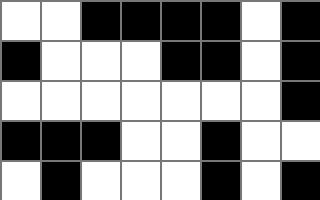[["white", "white", "black", "black", "black", "black", "white", "black"], ["black", "white", "white", "white", "black", "black", "white", "black"], ["white", "white", "white", "white", "white", "white", "white", "black"], ["black", "black", "black", "white", "white", "black", "white", "white"], ["white", "black", "white", "white", "white", "black", "white", "black"]]